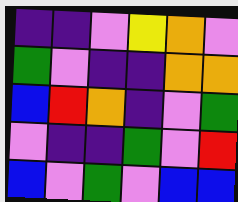[["indigo", "indigo", "violet", "yellow", "orange", "violet"], ["green", "violet", "indigo", "indigo", "orange", "orange"], ["blue", "red", "orange", "indigo", "violet", "green"], ["violet", "indigo", "indigo", "green", "violet", "red"], ["blue", "violet", "green", "violet", "blue", "blue"]]